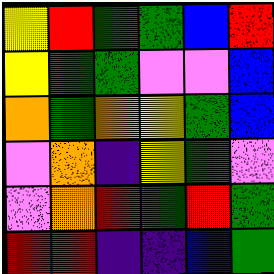[["yellow", "red", "green", "green", "blue", "red"], ["yellow", "green", "green", "violet", "violet", "blue"], ["orange", "green", "orange", "yellow", "green", "blue"], ["violet", "orange", "indigo", "yellow", "green", "violet"], ["violet", "orange", "red", "green", "red", "green"], ["red", "red", "indigo", "indigo", "blue", "green"]]